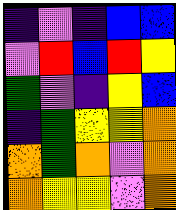[["indigo", "violet", "indigo", "blue", "blue"], ["violet", "red", "blue", "red", "yellow"], ["green", "violet", "indigo", "yellow", "blue"], ["indigo", "green", "yellow", "yellow", "orange"], ["orange", "green", "orange", "violet", "orange"], ["orange", "yellow", "yellow", "violet", "orange"]]